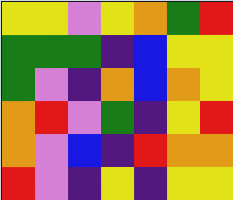[["yellow", "yellow", "violet", "yellow", "orange", "green", "red"], ["green", "green", "green", "indigo", "blue", "yellow", "yellow"], ["green", "violet", "indigo", "orange", "blue", "orange", "yellow"], ["orange", "red", "violet", "green", "indigo", "yellow", "red"], ["orange", "violet", "blue", "indigo", "red", "orange", "orange"], ["red", "violet", "indigo", "yellow", "indigo", "yellow", "yellow"]]